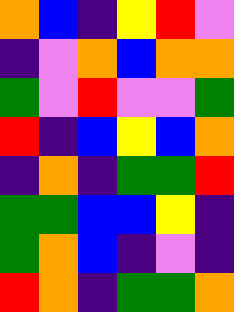[["orange", "blue", "indigo", "yellow", "red", "violet"], ["indigo", "violet", "orange", "blue", "orange", "orange"], ["green", "violet", "red", "violet", "violet", "green"], ["red", "indigo", "blue", "yellow", "blue", "orange"], ["indigo", "orange", "indigo", "green", "green", "red"], ["green", "green", "blue", "blue", "yellow", "indigo"], ["green", "orange", "blue", "indigo", "violet", "indigo"], ["red", "orange", "indigo", "green", "green", "orange"]]